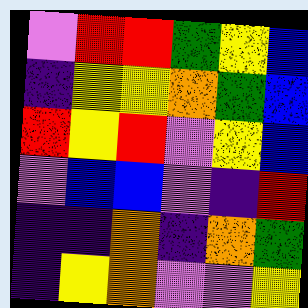[["violet", "red", "red", "green", "yellow", "blue"], ["indigo", "yellow", "yellow", "orange", "green", "blue"], ["red", "yellow", "red", "violet", "yellow", "blue"], ["violet", "blue", "blue", "violet", "indigo", "red"], ["indigo", "indigo", "orange", "indigo", "orange", "green"], ["indigo", "yellow", "orange", "violet", "violet", "yellow"]]